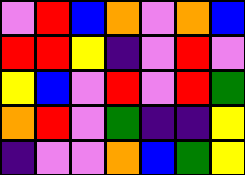[["violet", "red", "blue", "orange", "violet", "orange", "blue"], ["red", "red", "yellow", "indigo", "violet", "red", "violet"], ["yellow", "blue", "violet", "red", "violet", "red", "green"], ["orange", "red", "violet", "green", "indigo", "indigo", "yellow"], ["indigo", "violet", "violet", "orange", "blue", "green", "yellow"]]